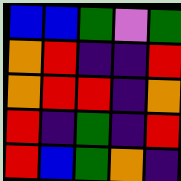[["blue", "blue", "green", "violet", "green"], ["orange", "red", "indigo", "indigo", "red"], ["orange", "red", "red", "indigo", "orange"], ["red", "indigo", "green", "indigo", "red"], ["red", "blue", "green", "orange", "indigo"]]